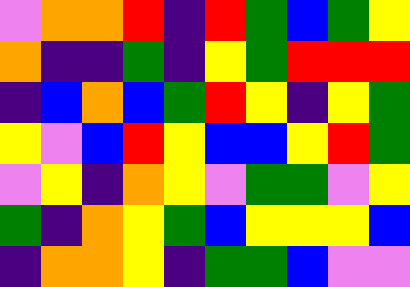[["violet", "orange", "orange", "red", "indigo", "red", "green", "blue", "green", "yellow"], ["orange", "indigo", "indigo", "green", "indigo", "yellow", "green", "red", "red", "red"], ["indigo", "blue", "orange", "blue", "green", "red", "yellow", "indigo", "yellow", "green"], ["yellow", "violet", "blue", "red", "yellow", "blue", "blue", "yellow", "red", "green"], ["violet", "yellow", "indigo", "orange", "yellow", "violet", "green", "green", "violet", "yellow"], ["green", "indigo", "orange", "yellow", "green", "blue", "yellow", "yellow", "yellow", "blue"], ["indigo", "orange", "orange", "yellow", "indigo", "green", "green", "blue", "violet", "violet"]]